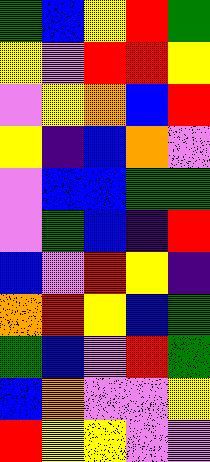[["green", "blue", "yellow", "red", "green"], ["yellow", "violet", "red", "red", "yellow"], ["violet", "yellow", "orange", "blue", "red"], ["yellow", "indigo", "blue", "orange", "violet"], ["violet", "blue", "blue", "green", "green"], ["violet", "green", "blue", "indigo", "red"], ["blue", "violet", "red", "yellow", "indigo"], ["orange", "red", "yellow", "blue", "green"], ["green", "blue", "violet", "red", "green"], ["blue", "orange", "violet", "violet", "yellow"], ["red", "yellow", "yellow", "violet", "violet"]]